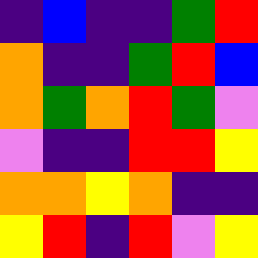[["indigo", "blue", "indigo", "indigo", "green", "red"], ["orange", "indigo", "indigo", "green", "red", "blue"], ["orange", "green", "orange", "red", "green", "violet"], ["violet", "indigo", "indigo", "red", "red", "yellow"], ["orange", "orange", "yellow", "orange", "indigo", "indigo"], ["yellow", "red", "indigo", "red", "violet", "yellow"]]